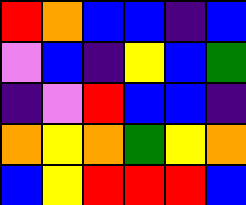[["red", "orange", "blue", "blue", "indigo", "blue"], ["violet", "blue", "indigo", "yellow", "blue", "green"], ["indigo", "violet", "red", "blue", "blue", "indigo"], ["orange", "yellow", "orange", "green", "yellow", "orange"], ["blue", "yellow", "red", "red", "red", "blue"]]